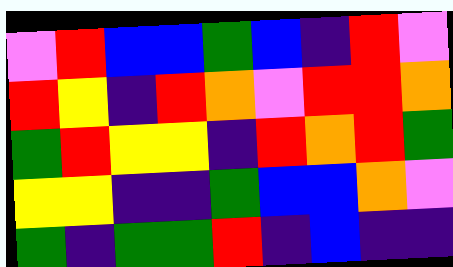[["violet", "red", "blue", "blue", "green", "blue", "indigo", "red", "violet"], ["red", "yellow", "indigo", "red", "orange", "violet", "red", "red", "orange"], ["green", "red", "yellow", "yellow", "indigo", "red", "orange", "red", "green"], ["yellow", "yellow", "indigo", "indigo", "green", "blue", "blue", "orange", "violet"], ["green", "indigo", "green", "green", "red", "indigo", "blue", "indigo", "indigo"]]